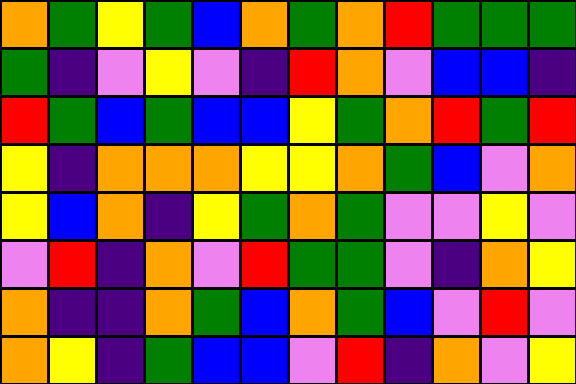[["orange", "green", "yellow", "green", "blue", "orange", "green", "orange", "red", "green", "green", "green"], ["green", "indigo", "violet", "yellow", "violet", "indigo", "red", "orange", "violet", "blue", "blue", "indigo"], ["red", "green", "blue", "green", "blue", "blue", "yellow", "green", "orange", "red", "green", "red"], ["yellow", "indigo", "orange", "orange", "orange", "yellow", "yellow", "orange", "green", "blue", "violet", "orange"], ["yellow", "blue", "orange", "indigo", "yellow", "green", "orange", "green", "violet", "violet", "yellow", "violet"], ["violet", "red", "indigo", "orange", "violet", "red", "green", "green", "violet", "indigo", "orange", "yellow"], ["orange", "indigo", "indigo", "orange", "green", "blue", "orange", "green", "blue", "violet", "red", "violet"], ["orange", "yellow", "indigo", "green", "blue", "blue", "violet", "red", "indigo", "orange", "violet", "yellow"]]